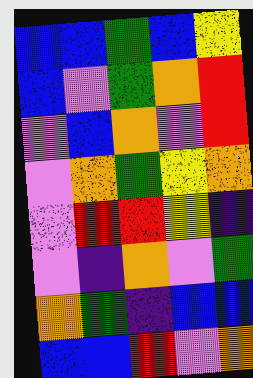[["blue", "blue", "green", "blue", "yellow"], ["blue", "violet", "green", "orange", "red"], ["violet", "blue", "orange", "violet", "red"], ["violet", "orange", "green", "yellow", "orange"], ["violet", "red", "red", "yellow", "indigo"], ["violet", "indigo", "orange", "violet", "green"], ["orange", "green", "indigo", "blue", "blue"], ["blue", "blue", "red", "violet", "orange"]]